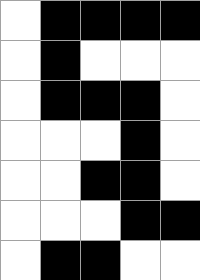[["white", "black", "black", "black", "black"], ["white", "black", "white", "white", "white"], ["white", "black", "black", "black", "white"], ["white", "white", "white", "black", "white"], ["white", "white", "black", "black", "white"], ["white", "white", "white", "black", "black"], ["white", "black", "black", "white", "white"]]